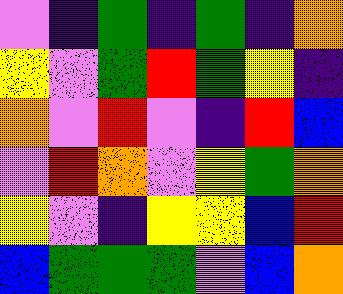[["violet", "indigo", "green", "indigo", "green", "indigo", "orange"], ["yellow", "violet", "green", "red", "green", "yellow", "indigo"], ["orange", "violet", "red", "violet", "indigo", "red", "blue"], ["violet", "red", "orange", "violet", "yellow", "green", "orange"], ["yellow", "violet", "indigo", "yellow", "yellow", "blue", "red"], ["blue", "green", "green", "green", "violet", "blue", "orange"]]